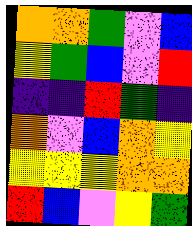[["orange", "orange", "green", "violet", "blue"], ["yellow", "green", "blue", "violet", "red"], ["indigo", "indigo", "red", "green", "indigo"], ["orange", "violet", "blue", "orange", "yellow"], ["yellow", "yellow", "yellow", "orange", "orange"], ["red", "blue", "violet", "yellow", "green"]]